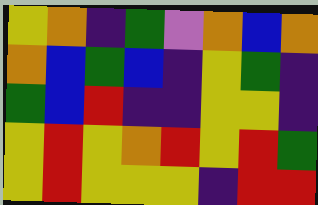[["yellow", "orange", "indigo", "green", "violet", "orange", "blue", "orange"], ["orange", "blue", "green", "blue", "indigo", "yellow", "green", "indigo"], ["green", "blue", "red", "indigo", "indigo", "yellow", "yellow", "indigo"], ["yellow", "red", "yellow", "orange", "red", "yellow", "red", "green"], ["yellow", "red", "yellow", "yellow", "yellow", "indigo", "red", "red"]]